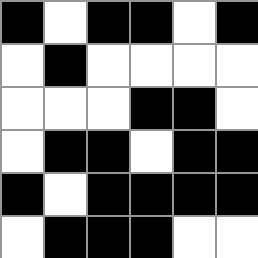[["black", "white", "black", "black", "white", "black"], ["white", "black", "white", "white", "white", "white"], ["white", "white", "white", "black", "black", "white"], ["white", "black", "black", "white", "black", "black"], ["black", "white", "black", "black", "black", "black"], ["white", "black", "black", "black", "white", "white"]]